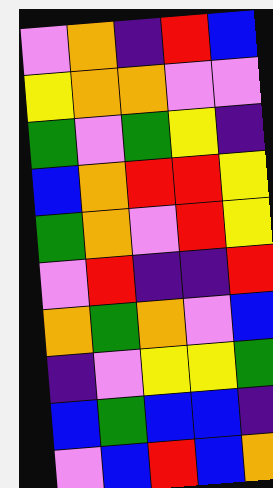[["violet", "orange", "indigo", "red", "blue"], ["yellow", "orange", "orange", "violet", "violet"], ["green", "violet", "green", "yellow", "indigo"], ["blue", "orange", "red", "red", "yellow"], ["green", "orange", "violet", "red", "yellow"], ["violet", "red", "indigo", "indigo", "red"], ["orange", "green", "orange", "violet", "blue"], ["indigo", "violet", "yellow", "yellow", "green"], ["blue", "green", "blue", "blue", "indigo"], ["violet", "blue", "red", "blue", "orange"]]